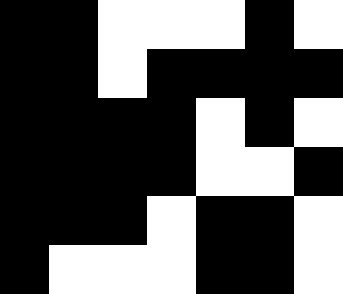[["black", "black", "white", "white", "white", "black", "white"], ["black", "black", "white", "black", "black", "black", "black"], ["black", "black", "black", "black", "white", "black", "white"], ["black", "black", "black", "black", "white", "white", "black"], ["black", "black", "black", "white", "black", "black", "white"], ["black", "white", "white", "white", "black", "black", "white"]]